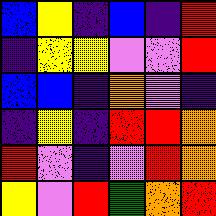[["blue", "yellow", "indigo", "blue", "indigo", "red"], ["indigo", "yellow", "yellow", "violet", "violet", "red"], ["blue", "blue", "indigo", "orange", "violet", "indigo"], ["indigo", "yellow", "indigo", "red", "red", "orange"], ["red", "violet", "indigo", "violet", "red", "orange"], ["yellow", "violet", "red", "green", "orange", "red"]]